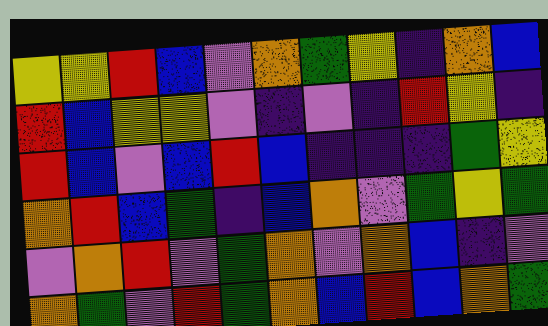[["yellow", "yellow", "red", "blue", "violet", "orange", "green", "yellow", "indigo", "orange", "blue"], ["red", "blue", "yellow", "yellow", "violet", "indigo", "violet", "indigo", "red", "yellow", "indigo"], ["red", "blue", "violet", "blue", "red", "blue", "indigo", "indigo", "indigo", "green", "yellow"], ["orange", "red", "blue", "green", "indigo", "blue", "orange", "violet", "green", "yellow", "green"], ["violet", "orange", "red", "violet", "green", "orange", "violet", "orange", "blue", "indigo", "violet"], ["orange", "green", "violet", "red", "green", "orange", "blue", "red", "blue", "orange", "green"]]